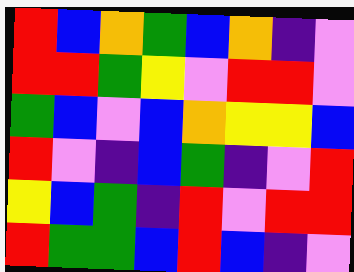[["red", "blue", "orange", "green", "blue", "orange", "indigo", "violet"], ["red", "red", "green", "yellow", "violet", "red", "red", "violet"], ["green", "blue", "violet", "blue", "orange", "yellow", "yellow", "blue"], ["red", "violet", "indigo", "blue", "green", "indigo", "violet", "red"], ["yellow", "blue", "green", "indigo", "red", "violet", "red", "red"], ["red", "green", "green", "blue", "red", "blue", "indigo", "violet"]]